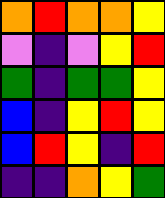[["orange", "red", "orange", "orange", "yellow"], ["violet", "indigo", "violet", "yellow", "red"], ["green", "indigo", "green", "green", "yellow"], ["blue", "indigo", "yellow", "red", "yellow"], ["blue", "red", "yellow", "indigo", "red"], ["indigo", "indigo", "orange", "yellow", "green"]]